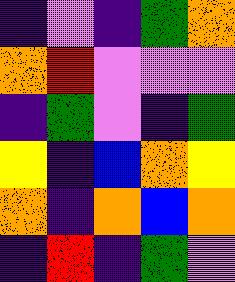[["indigo", "violet", "indigo", "green", "orange"], ["orange", "red", "violet", "violet", "violet"], ["indigo", "green", "violet", "indigo", "green"], ["yellow", "indigo", "blue", "orange", "yellow"], ["orange", "indigo", "orange", "blue", "orange"], ["indigo", "red", "indigo", "green", "violet"]]